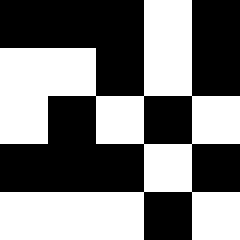[["black", "black", "black", "white", "black"], ["white", "white", "black", "white", "black"], ["white", "black", "white", "black", "white"], ["black", "black", "black", "white", "black"], ["white", "white", "white", "black", "white"]]